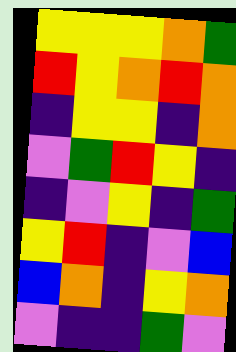[["yellow", "yellow", "yellow", "orange", "green"], ["red", "yellow", "orange", "red", "orange"], ["indigo", "yellow", "yellow", "indigo", "orange"], ["violet", "green", "red", "yellow", "indigo"], ["indigo", "violet", "yellow", "indigo", "green"], ["yellow", "red", "indigo", "violet", "blue"], ["blue", "orange", "indigo", "yellow", "orange"], ["violet", "indigo", "indigo", "green", "violet"]]